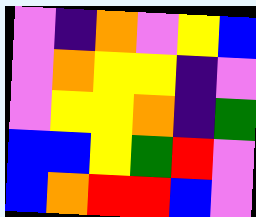[["violet", "indigo", "orange", "violet", "yellow", "blue"], ["violet", "orange", "yellow", "yellow", "indigo", "violet"], ["violet", "yellow", "yellow", "orange", "indigo", "green"], ["blue", "blue", "yellow", "green", "red", "violet"], ["blue", "orange", "red", "red", "blue", "violet"]]